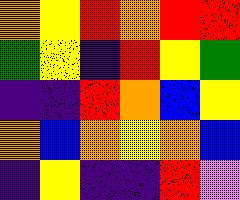[["orange", "yellow", "red", "orange", "red", "red"], ["green", "yellow", "indigo", "red", "yellow", "green"], ["indigo", "indigo", "red", "orange", "blue", "yellow"], ["orange", "blue", "orange", "yellow", "orange", "blue"], ["indigo", "yellow", "indigo", "indigo", "red", "violet"]]